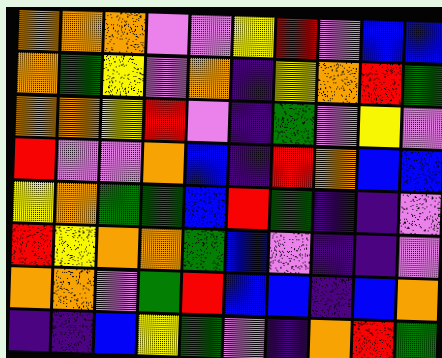[["orange", "orange", "orange", "violet", "violet", "yellow", "red", "violet", "blue", "blue"], ["orange", "green", "yellow", "violet", "orange", "indigo", "yellow", "orange", "red", "green"], ["orange", "orange", "yellow", "red", "violet", "indigo", "green", "violet", "yellow", "violet"], ["red", "violet", "violet", "orange", "blue", "indigo", "red", "orange", "blue", "blue"], ["yellow", "orange", "green", "green", "blue", "red", "green", "indigo", "indigo", "violet"], ["red", "yellow", "orange", "orange", "green", "blue", "violet", "indigo", "indigo", "violet"], ["orange", "orange", "violet", "green", "red", "blue", "blue", "indigo", "blue", "orange"], ["indigo", "indigo", "blue", "yellow", "green", "violet", "indigo", "orange", "red", "green"]]